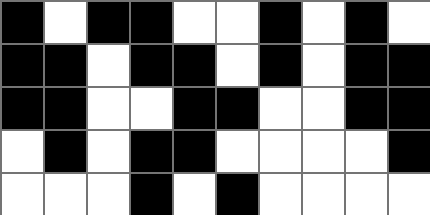[["black", "white", "black", "black", "white", "white", "black", "white", "black", "white"], ["black", "black", "white", "black", "black", "white", "black", "white", "black", "black"], ["black", "black", "white", "white", "black", "black", "white", "white", "black", "black"], ["white", "black", "white", "black", "black", "white", "white", "white", "white", "black"], ["white", "white", "white", "black", "white", "black", "white", "white", "white", "white"]]